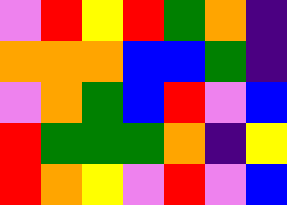[["violet", "red", "yellow", "red", "green", "orange", "indigo"], ["orange", "orange", "orange", "blue", "blue", "green", "indigo"], ["violet", "orange", "green", "blue", "red", "violet", "blue"], ["red", "green", "green", "green", "orange", "indigo", "yellow"], ["red", "orange", "yellow", "violet", "red", "violet", "blue"]]